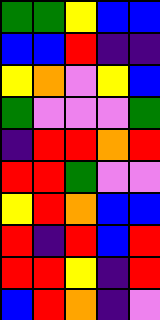[["green", "green", "yellow", "blue", "blue"], ["blue", "blue", "red", "indigo", "indigo"], ["yellow", "orange", "violet", "yellow", "blue"], ["green", "violet", "violet", "violet", "green"], ["indigo", "red", "red", "orange", "red"], ["red", "red", "green", "violet", "violet"], ["yellow", "red", "orange", "blue", "blue"], ["red", "indigo", "red", "blue", "red"], ["red", "red", "yellow", "indigo", "red"], ["blue", "red", "orange", "indigo", "violet"]]